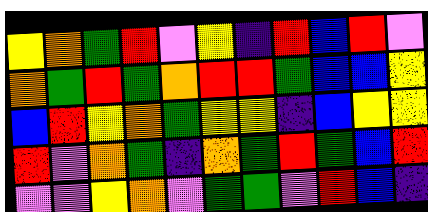[["yellow", "orange", "green", "red", "violet", "yellow", "indigo", "red", "blue", "red", "violet"], ["orange", "green", "red", "green", "orange", "red", "red", "green", "blue", "blue", "yellow"], ["blue", "red", "yellow", "orange", "green", "yellow", "yellow", "indigo", "blue", "yellow", "yellow"], ["red", "violet", "orange", "green", "indigo", "orange", "green", "red", "green", "blue", "red"], ["violet", "violet", "yellow", "orange", "violet", "green", "green", "violet", "red", "blue", "indigo"]]